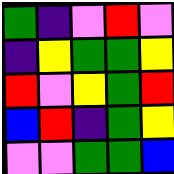[["green", "indigo", "violet", "red", "violet"], ["indigo", "yellow", "green", "green", "yellow"], ["red", "violet", "yellow", "green", "red"], ["blue", "red", "indigo", "green", "yellow"], ["violet", "violet", "green", "green", "blue"]]